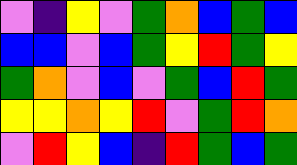[["violet", "indigo", "yellow", "violet", "green", "orange", "blue", "green", "blue"], ["blue", "blue", "violet", "blue", "green", "yellow", "red", "green", "yellow"], ["green", "orange", "violet", "blue", "violet", "green", "blue", "red", "green"], ["yellow", "yellow", "orange", "yellow", "red", "violet", "green", "red", "orange"], ["violet", "red", "yellow", "blue", "indigo", "red", "green", "blue", "green"]]